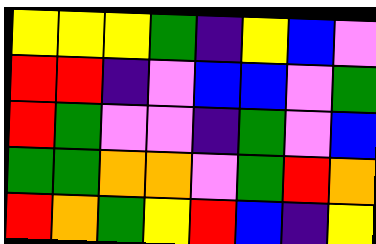[["yellow", "yellow", "yellow", "green", "indigo", "yellow", "blue", "violet"], ["red", "red", "indigo", "violet", "blue", "blue", "violet", "green"], ["red", "green", "violet", "violet", "indigo", "green", "violet", "blue"], ["green", "green", "orange", "orange", "violet", "green", "red", "orange"], ["red", "orange", "green", "yellow", "red", "blue", "indigo", "yellow"]]